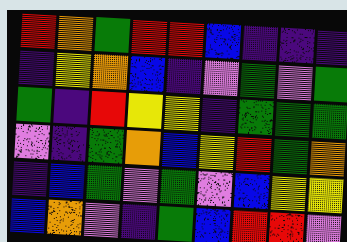[["red", "orange", "green", "red", "red", "blue", "indigo", "indigo", "indigo"], ["indigo", "yellow", "orange", "blue", "indigo", "violet", "green", "violet", "green"], ["green", "indigo", "red", "yellow", "yellow", "indigo", "green", "green", "green"], ["violet", "indigo", "green", "orange", "blue", "yellow", "red", "green", "orange"], ["indigo", "blue", "green", "violet", "green", "violet", "blue", "yellow", "yellow"], ["blue", "orange", "violet", "indigo", "green", "blue", "red", "red", "violet"]]